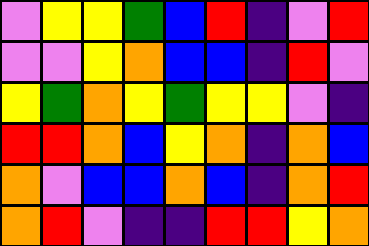[["violet", "yellow", "yellow", "green", "blue", "red", "indigo", "violet", "red"], ["violet", "violet", "yellow", "orange", "blue", "blue", "indigo", "red", "violet"], ["yellow", "green", "orange", "yellow", "green", "yellow", "yellow", "violet", "indigo"], ["red", "red", "orange", "blue", "yellow", "orange", "indigo", "orange", "blue"], ["orange", "violet", "blue", "blue", "orange", "blue", "indigo", "orange", "red"], ["orange", "red", "violet", "indigo", "indigo", "red", "red", "yellow", "orange"]]